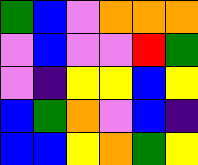[["green", "blue", "violet", "orange", "orange", "orange"], ["violet", "blue", "violet", "violet", "red", "green"], ["violet", "indigo", "yellow", "yellow", "blue", "yellow"], ["blue", "green", "orange", "violet", "blue", "indigo"], ["blue", "blue", "yellow", "orange", "green", "yellow"]]